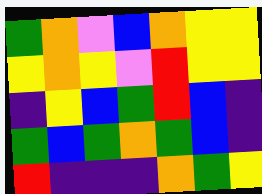[["green", "orange", "violet", "blue", "orange", "yellow", "yellow"], ["yellow", "orange", "yellow", "violet", "red", "yellow", "yellow"], ["indigo", "yellow", "blue", "green", "red", "blue", "indigo"], ["green", "blue", "green", "orange", "green", "blue", "indigo"], ["red", "indigo", "indigo", "indigo", "orange", "green", "yellow"]]